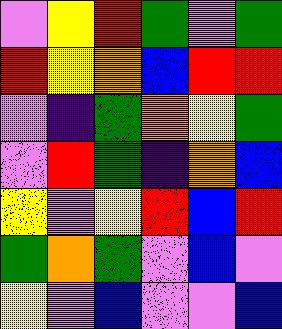[["violet", "yellow", "red", "green", "violet", "green"], ["red", "yellow", "orange", "blue", "red", "red"], ["violet", "indigo", "green", "orange", "yellow", "green"], ["violet", "red", "green", "indigo", "orange", "blue"], ["yellow", "violet", "yellow", "red", "blue", "red"], ["green", "orange", "green", "violet", "blue", "violet"], ["yellow", "violet", "blue", "violet", "violet", "blue"]]